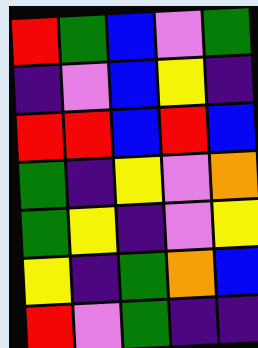[["red", "green", "blue", "violet", "green"], ["indigo", "violet", "blue", "yellow", "indigo"], ["red", "red", "blue", "red", "blue"], ["green", "indigo", "yellow", "violet", "orange"], ["green", "yellow", "indigo", "violet", "yellow"], ["yellow", "indigo", "green", "orange", "blue"], ["red", "violet", "green", "indigo", "indigo"]]